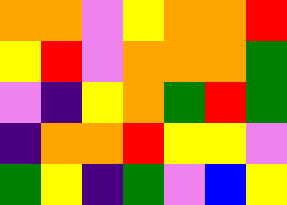[["orange", "orange", "violet", "yellow", "orange", "orange", "red"], ["yellow", "red", "violet", "orange", "orange", "orange", "green"], ["violet", "indigo", "yellow", "orange", "green", "red", "green"], ["indigo", "orange", "orange", "red", "yellow", "yellow", "violet"], ["green", "yellow", "indigo", "green", "violet", "blue", "yellow"]]